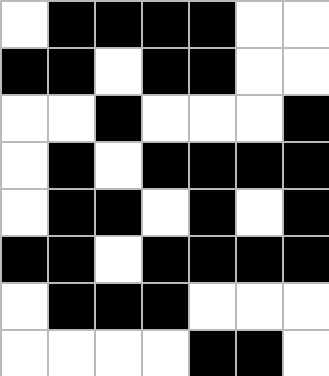[["white", "black", "black", "black", "black", "white", "white"], ["black", "black", "white", "black", "black", "white", "white"], ["white", "white", "black", "white", "white", "white", "black"], ["white", "black", "white", "black", "black", "black", "black"], ["white", "black", "black", "white", "black", "white", "black"], ["black", "black", "white", "black", "black", "black", "black"], ["white", "black", "black", "black", "white", "white", "white"], ["white", "white", "white", "white", "black", "black", "white"]]